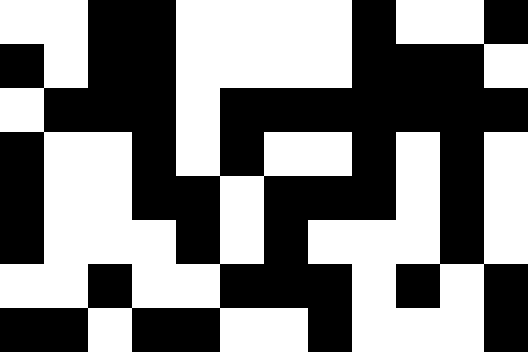[["white", "white", "black", "black", "white", "white", "white", "white", "black", "white", "white", "black"], ["black", "white", "black", "black", "white", "white", "white", "white", "black", "black", "black", "white"], ["white", "black", "black", "black", "white", "black", "black", "black", "black", "black", "black", "black"], ["black", "white", "white", "black", "white", "black", "white", "white", "black", "white", "black", "white"], ["black", "white", "white", "black", "black", "white", "black", "black", "black", "white", "black", "white"], ["black", "white", "white", "white", "black", "white", "black", "white", "white", "white", "black", "white"], ["white", "white", "black", "white", "white", "black", "black", "black", "white", "black", "white", "black"], ["black", "black", "white", "black", "black", "white", "white", "black", "white", "white", "white", "black"]]